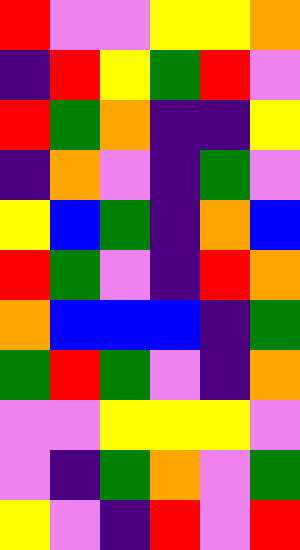[["red", "violet", "violet", "yellow", "yellow", "orange"], ["indigo", "red", "yellow", "green", "red", "violet"], ["red", "green", "orange", "indigo", "indigo", "yellow"], ["indigo", "orange", "violet", "indigo", "green", "violet"], ["yellow", "blue", "green", "indigo", "orange", "blue"], ["red", "green", "violet", "indigo", "red", "orange"], ["orange", "blue", "blue", "blue", "indigo", "green"], ["green", "red", "green", "violet", "indigo", "orange"], ["violet", "violet", "yellow", "yellow", "yellow", "violet"], ["violet", "indigo", "green", "orange", "violet", "green"], ["yellow", "violet", "indigo", "red", "violet", "red"]]